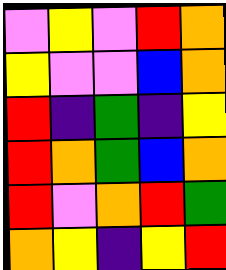[["violet", "yellow", "violet", "red", "orange"], ["yellow", "violet", "violet", "blue", "orange"], ["red", "indigo", "green", "indigo", "yellow"], ["red", "orange", "green", "blue", "orange"], ["red", "violet", "orange", "red", "green"], ["orange", "yellow", "indigo", "yellow", "red"]]